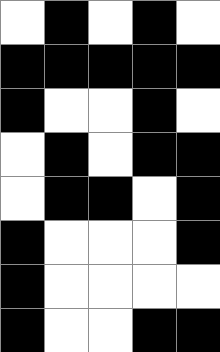[["white", "black", "white", "black", "white"], ["black", "black", "black", "black", "black"], ["black", "white", "white", "black", "white"], ["white", "black", "white", "black", "black"], ["white", "black", "black", "white", "black"], ["black", "white", "white", "white", "black"], ["black", "white", "white", "white", "white"], ["black", "white", "white", "black", "black"]]